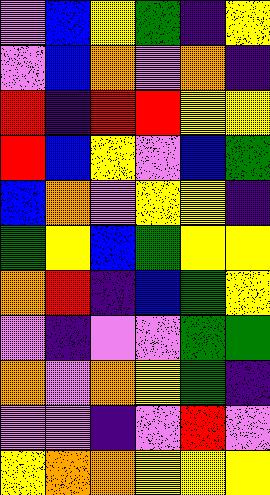[["violet", "blue", "yellow", "green", "indigo", "yellow"], ["violet", "blue", "orange", "violet", "orange", "indigo"], ["red", "indigo", "red", "red", "yellow", "yellow"], ["red", "blue", "yellow", "violet", "blue", "green"], ["blue", "orange", "violet", "yellow", "yellow", "indigo"], ["green", "yellow", "blue", "green", "yellow", "yellow"], ["orange", "red", "indigo", "blue", "green", "yellow"], ["violet", "indigo", "violet", "violet", "green", "green"], ["orange", "violet", "orange", "yellow", "green", "indigo"], ["violet", "violet", "indigo", "violet", "red", "violet"], ["yellow", "orange", "orange", "yellow", "yellow", "yellow"]]